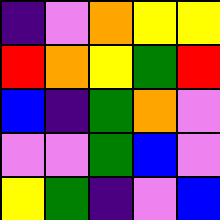[["indigo", "violet", "orange", "yellow", "yellow"], ["red", "orange", "yellow", "green", "red"], ["blue", "indigo", "green", "orange", "violet"], ["violet", "violet", "green", "blue", "violet"], ["yellow", "green", "indigo", "violet", "blue"]]